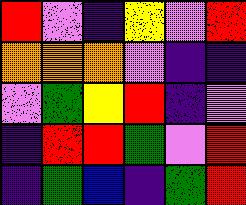[["red", "violet", "indigo", "yellow", "violet", "red"], ["orange", "orange", "orange", "violet", "indigo", "indigo"], ["violet", "green", "yellow", "red", "indigo", "violet"], ["indigo", "red", "red", "green", "violet", "red"], ["indigo", "green", "blue", "indigo", "green", "red"]]